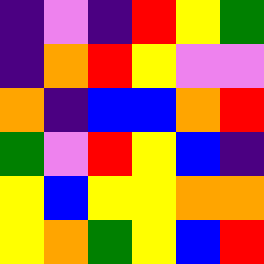[["indigo", "violet", "indigo", "red", "yellow", "green"], ["indigo", "orange", "red", "yellow", "violet", "violet"], ["orange", "indigo", "blue", "blue", "orange", "red"], ["green", "violet", "red", "yellow", "blue", "indigo"], ["yellow", "blue", "yellow", "yellow", "orange", "orange"], ["yellow", "orange", "green", "yellow", "blue", "red"]]